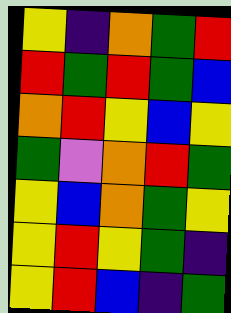[["yellow", "indigo", "orange", "green", "red"], ["red", "green", "red", "green", "blue"], ["orange", "red", "yellow", "blue", "yellow"], ["green", "violet", "orange", "red", "green"], ["yellow", "blue", "orange", "green", "yellow"], ["yellow", "red", "yellow", "green", "indigo"], ["yellow", "red", "blue", "indigo", "green"]]